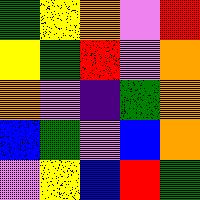[["green", "yellow", "orange", "violet", "red"], ["yellow", "green", "red", "violet", "orange"], ["orange", "violet", "indigo", "green", "orange"], ["blue", "green", "violet", "blue", "orange"], ["violet", "yellow", "blue", "red", "green"]]